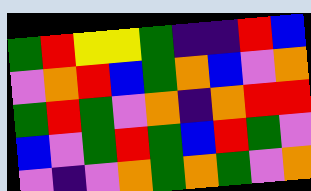[["green", "red", "yellow", "yellow", "green", "indigo", "indigo", "red", "blue"], ["violet", "orange", "red", "blue", "green", "orange", "blue", "violet", "orange"], ["green", "red", "green", "violet", "orange", "indigo", "orange", "red", "red"], ["blue", "violet", "green", "red", "green", "blue", "red", "green", "violet"], ["violet", "indigo", "violet", "orange", "green", "orange", "green", "violet", "orange"]]